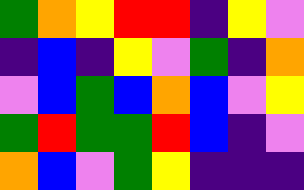[["green", "orange", "yellow", "red", "red", "indigo", "yellow", "violet"], ["indigo", "blue", "indigo", "yellow", "violet", "green", "indigo", "orange"], ["violet", "blue", "green", "blue", "orange", "blue", "violet", "yellow"], ["green", "red", "green", "green", "red", "blue", "indigo", "violet"], ["orange", "blue", "violet", "green", "yellow", "indigo", "indigo", "indigo"]]